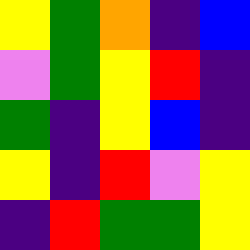[["yellow", "green", "orange", "indigo", "blue"], ["violet", "green", "yellow", "red", "indigo"], ["green", "indigo", "yellow", "blue", "indigo"], ["yellow", "indigo", "red", "violet", "yellow"], ["indigo", "red", "green", "green", "yellow"]]